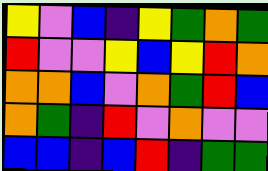[["yellow", "violet", "blue", "indigo", "yellow", "green", "orange", "green"], ["red", "violet", "violet", "yellow", "blue", "yellow", "red", "orange"], ["orange", "orange", "blue", "violet", "orange", "green", "red", "blue"], ["orange", "green", "indigo", "red", "violet", "orange", "violet", "violet"], ["blue", "blue", "indigo", "blue", "red", "indigo", "green", "green"]]